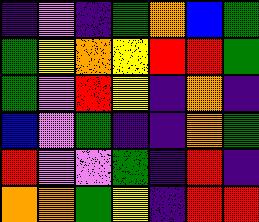[["indigo", "violet", "indigo", "green", "orange", "blue", "green"], ["green", "yellow", "orange", "yellow", "red", "red", "green"], ["green", "violet", "red", "yellow", "indigo", "orange", "indigo"], ["blue", "violet", "green", "indigo", "indigo", "orange", "green"], ["red", "violet", "violet", "green", "indigo", "red", "indigo"], ["orange", "orange", "green", "yellow", "indigo", "red", "red"]]